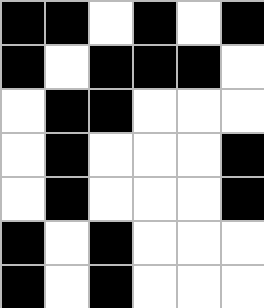[["black", "black", "white", "black", "white", "black"], ["black", "white", "black", "black", "black", "white"], ["white", "black", "black", "white", "white", "white"], ["white", "black", "white", "white", "white", "black"], ["white", "black", "white", "white", "white", "black"], ["black", "white", "black", "white", "white", "white"], ["black", "white", "black", "white", "white", "white"]]